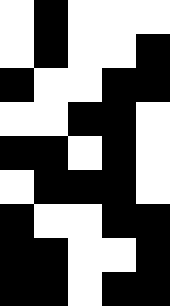[["white", "black", "white", "white", "white"], ["white", "black", "white", "white", "black"], ["black", "white", "white", "black", "black"], ["white", "white", "black", "black", "white"], ["black", "black", "white", "black", "white"], ["white", "black", "black", "black", "white"], ["black", "white", "white", "black", "black"], ["black", "black", "white", "white", "black"], ["black", "black", "white", "black", "black"]]